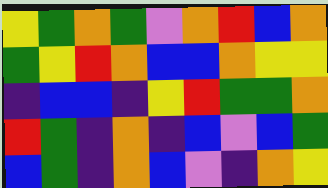[["yellow", "green", "orange", "green", "violet", "orange", "red", "blue", "orange"], ["green", "yellow", "red", "orange", "blue", "blue", "orange", "yellow", "yellow"], ["indigo", "blue", "blue", "indigo", "yellow", "red", "green", "green", "orange"], ["red", "green", "indigo", "orange", "indigo", "blue", "violet", "blue", "green"], ["blue", "green", "indigo", "orange", "blue", "violet", "indigo", "orange", "yellow"]]